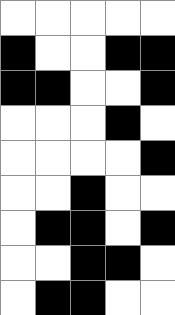[["white", "white", "white", "white", "white"], ["black", "white", "white", "black", "black"], ["black", "black", "white", "white", "black"], ["white", "white", "white", "black", "white"], ["white", "white", "white", "white", "black"], ["white", "white", "black", "white", "white"], ["white", "black", "black", "white", "black"], ["white", "white", "black", "black", "white"], ["white", "black", "black", "white", "white"]]